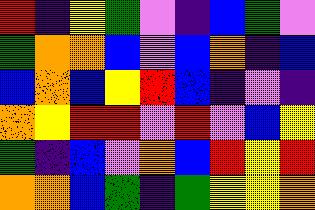[["red", "indigo", "yellow", "green", "violet", "indigo", "blue", "green", "violet"], ["green", "orange", "orange", "blue", "violet", "blue", "orange", "indigo", "blue"], ["blue", "orange", "blue", "yellow", "red", "blue", "indigo", "violet", "indigo"], ["orange", "yellow", "red", "red", "violet", "red", "violet", "blue", "yellow"], ["green", "indigo", "blue", "violet", "orange", "blue", "red", "yellow", "red"], ["orange", "orange", "blue", "green", "indigo", "green", "yellow", "yellow", "orange"]]